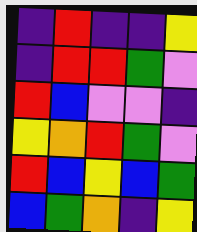[["indigo", "red", "indigo", "indigo", "yellow"], ["indigo", "red", "red", "green", "violet"], ["red", "blue", "violet", "violet", "indigo"], ["yellow", "orange", "red", "green", "violet"], ["red", "blue", "yellow", "blue", "green"], ["blue", "green", "orange", "indigo", "yellow"]]